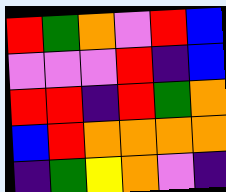[["red", "green", "orange", "violet", "red", "blue"], ["violet", "violet", "violet", "red", "indigo", "blue"], ["red", "red", "indigo", "red", "green", "orange"], ["blue", "red", "orange", "orange", "orange", "orange"], ["indigo", "green", "yellow", "orange", "violet", "indigo"]]